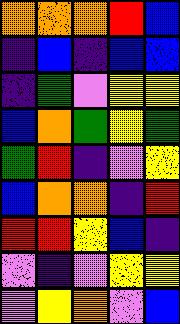[["orange", "orange", "orange", "red", "blue"], ["indigo", "blue", "indigo", "blue", "blue"], ["indigo", "green", "violet", "yellow", "yellow"], ["blue", "orange", "green", "yellow", "green"], ["green", "red", "indigo", "violet", "yellow"], ["blue", "orange", "orange", "indigo", "red"], ["red", "red", "yellow", "blue", "indigo"], ["violet", "indigo", "violet", "yellow", "yellow"], ["violet", "yellow", "orange", "violet", "blue"]]